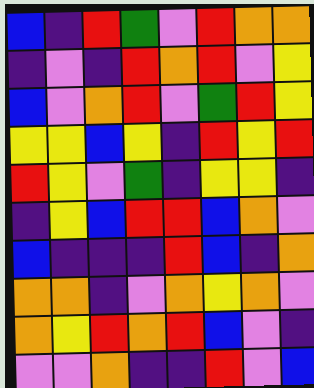[["blue", "indigo", "red", "green", "violet", "red", "orange", "orange"], ["indigo", "violet", "indigo", "red", "orange", "red", "violet", "yellow"], ["blue", "violet", "orange", "red", "violet", "green", "red", "yellow"], ["yellow", "yellow", "blue", "yellow", "indigo", "red", "yellow", "red"], ["red", "yellow", "violet", "green", "indigo", "yellow", "yellow", "indigo"], ["indigo", "yellow", "blue", "red", "red", "blue", "orange", "violet"], ["blue", "indigo", "indigo", "indigo", "red", "blue", "indigo", "orange"], ["orange", "orange", "indigo", "violet", "orange", "yellow", "orange", "violet"], ["orange", "yellow", "red", "orange", "red", "blue", "violet", "indigo"], ["violet", "violet", "orange", "indigo", "indigo", "red", "violet", "blue"]]